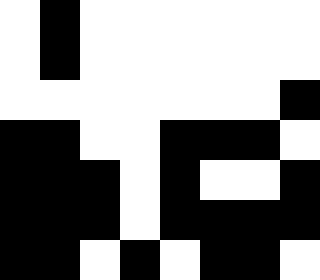[["white", "black", "white", "white", "white", "white", "white", "white"], ["white", "black", "white", "white", "white", "white", "white", "white"], ["white", "white", "white", "white", "white", "white", "white", "black"], ["black", "black", "white", "white", "black", "black", "black", "white"], ["black", "black", "black", "white", "black", "white", "white", "black"], ["black", "black", "black", "white", "black", "black", "black", "black"], ["black", "black", "white", "black", "white", "black", "black", "white"]]